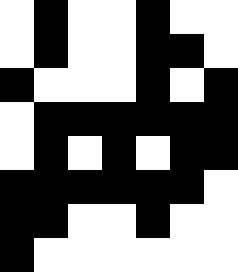[["white", "black", "white", "white", "black", "white", "white"], ["white", "black", "white", "white", "black", "black", "white"], ["black", "white", "white", "white", "black", "white", "black"], ["white", "black", "black", "black", "black", "black", "black"], ["white", "black", "white", "black", "white", "black", "black"], ["black", "black", "black", "black", "black", "black", "white"], ["black", "black", "white", "white", "black", "white", "white"], ["black", "white", "white", "white", "white", "white", "white"]]